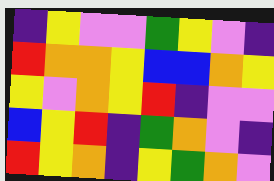[["indigo", "yellow", "violet", "violet", "green", "yellow", "violet", "indigo"], ["red", "orange", "orange", "yellow", "blue", "blue", "orange", "yellow"], ["yellow", "violet", "orange", "yellow", "red", "indigo", "violet", "violet"], ["blue", "yellow", "red", "indigo", "green", "orange", "violet", "indigo"], ["red", "yellow", "orange", "indigo", "yellow", "green", "orange", "violet"]]